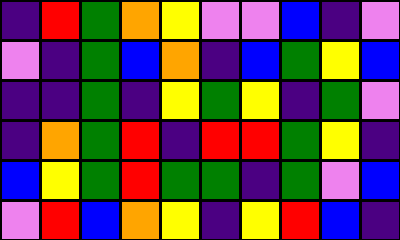[["indigo", "red", "green", "orange", "yellow", "violet", "violet", "blue", "indigo", "violet"], ["violet", "indigo", "green", "blue", "orange", "indigo", "blue", "green", "yellow", "blue"], ["indigo", "indigo", "green", "indigo", "yellow", "green", "yellow", "indigo", "green", "violet"], ["indigo", "orange", "green", "red", "indigo", "red", "red", "green", "yellow", "indigo"], ["blue", "yellow", "green", "red", "green", "green", "indigo", "green", "violet", "blue"], ["violet", "red", "blue", "orange", "yellow", "indigo", "yellow", "red", "blue", "indigo"]]